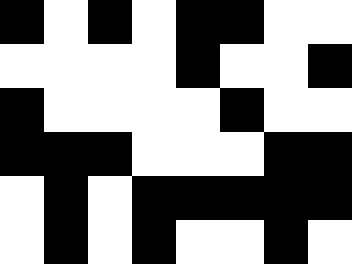[["black", "white", "black", "white", "black", "black", "white", "white"], ["white", "white", "white", "white", "black", "white", "white", "black"], ["black", "white", "white", "white", "white", "black", "white", "white"], ["black", "black", "black", "white", "white", "white", "black", "black"], ["white", "black", "white", "black", "black", "black", "black", "black"], ["white", "black", "white", "black", "white", "white", "black", "white"]]